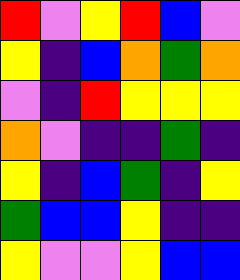[["red", "violet", "yellow", "red", "blue", "violet"], ["yellow", "indigo", "blue", "orange", "green", "orange"], ["violet", "indigo", "red", "yellow", "yellow", "yellow"], ["orange", "violet", "indigo", "indigo", "green", "indigo"], ["yellow", "indigo", "blue", "green", "indigo", "yellow"], ["green", "blue", "blue", "yellow", "indigo", "indigo"], ["yellow", "violet", "violet", "yellow", "blue", "blue"]]